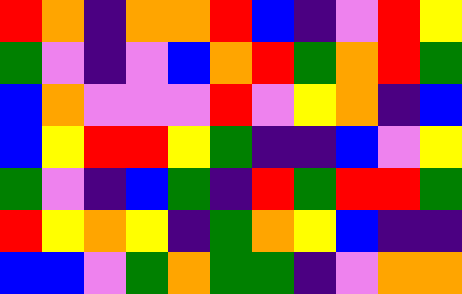[["red", "orange", "indigo", "orange", "orange", "red", "blue", "indigo", "violet", "red", "yellow"], ["green", "violet", "indigo", "violet", "blue", "orange", "red", "green", "orange", "red", "green"], ["blue", "orange", "violet", "violet", "violet", "red", "violet", "yellow", "orange", "indigo", "blue"], ["blue", "yellow", "red", "red", "yellow", "green", "indigo", "indigo", "blue", "violet", "yellow"], ["green", "violet", "indigo", "blue", "green", "indigo", "red", "green", "red", "red", "green"], ["red", "yellow", "orange", "yellow", "indigo", "green", "orange", "yellow", "blue", "indigo", "indigo"], ["blue", "blue", "violet", "green", "orange", "green", "green", "indigo", "violet", "orange", "orange"]]